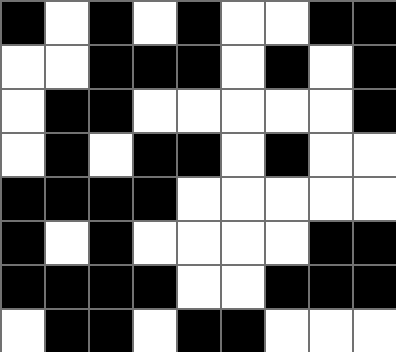[["black", "white", "black", "white", "black", "white", "white", "black", "black"], ["white", "white", "black", "black", "black", "white", "black", "white", "black"], ["white", "black", "black", "white", "white", "white", "white", "white", "black"], ["white", "black", "white", "black", "black", "white", "black", "white", "white"], ["black", "black", "black", "black", "white", "white", "white", "white", "white"], ["black", "white", "black", "white", "white", "white", "white", "black", "black"], ["black", "black", "black", "black", "white", "white", "black", "black", "black"], ["white", "black", "black", "white", "black", "black", "white", "white", "white"]]